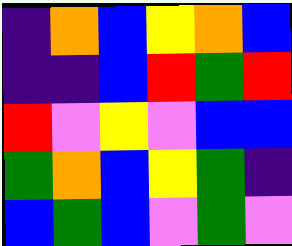[["indigo", "orange", "blue", "yellow", "orange", "blue"], ["indigo", "indigo", "blue", "red", "green", "red"], ["red", "violet", "yellow", "violet", "blue", "blue"], ["green", "orange", "blue", "yellow", "green", "indigo"], ["blue", "green", "blue", "violet", "green", "violet"]]